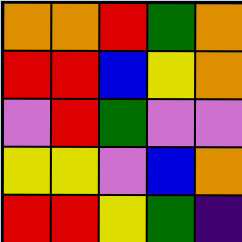[["orange", "orange", "red", "green", "orange"], ["red", "red", "blue", "yellow", "orange"], ["violet", "red", "green", "violet", "violet"], ["yellow", "yellow", "violet", "blue", "orange"], ["red", "red", "yellow", "green", "indigo"]]